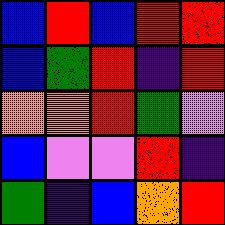[["blue", "red", "blue", "red", "red"], ["blue", "green", "red", "indigo", "red"], ["orange", "orange", "red", "green", "violet"], ["blue", "violet", "violet", "red", "indigo"], ["green", "indigo", "blue", "orange", "red"]]